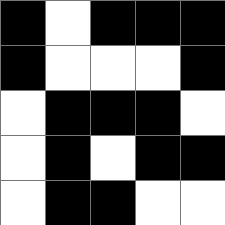[["black", "white", "black", "black", "black"], ["black", "white", "white", "white", "black"], ["white", "black", "black", "black", "white"], ["white", "black", "white", "black", "black"], ["white", "black", "black", "white", "white"]]